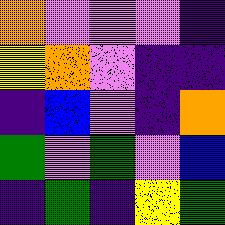[["orange", "violet", "violet", "violet", "indigo"], ["yellow", "orange", "violet", "indigo", "indigo"], ["indigo", "blue", "violet", "indigo", "orange"], ["green", "violet", "green", "violet", "blue"], ["indigo", "green", "indigo", "yellow", "green"]]